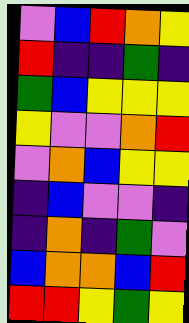[["violet", "blue", "red", "orange", "yellow"], ["red", "indigo", "indigo", "green", "indigo"], ["green", "blue", "yellow", "yellow", "yellow"], ["yellow", "violet", "violet", "orange", "red"], ["violet", "orange", "blue", "yellow", "yellow"], ["indigo", "blue", "violet", "violet", "indigo"], ["indigo", "orange", "indigo", "green", "violet"], ["blue", "orange", "orange", "blue", "red"], ["red", "red", "yellow", "green", "yellow"]]